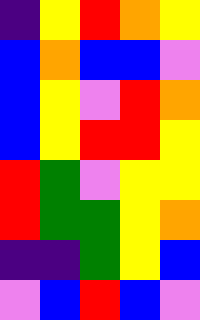[["indigo", "yellow", "red", "orange", "yellow"], ["blue", "orange", "blue", "blue", "violet"], ["blue", "yellow", "violet", "red", "orange"], ["blue", "yellow", "red", "red", "yellow"], ["red", "green", "violet", "yellow", "yellow"], ["red", "green", "green", "yellow", "orange"], ["indigo", "indigo", "green", "yellow", "blue"], ["violet", "blue", "red", "blue", "violet"]]